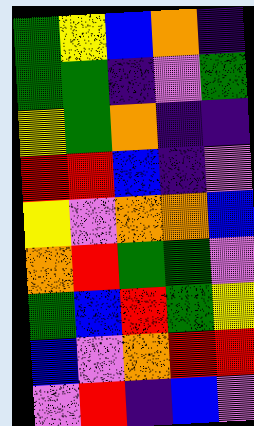[["green", "yellow", "blue", "orange", "indigo"], ["green", "green", "indigo", "violet", "green"], ["yellow", "green", "orange", "indigo", "indigo"], ["red", "red", "blue", "indigo", "violet"], ["yellow", "violet", "orange", "orange", "blue"], ["orange", "red", "green", "green", "violet"], ["green", "blue", "red", "green", "yellow"], ["blue", "violet", "orange", "red", "red"], ["violet", "red", "indigo", "blue", "violet"]]